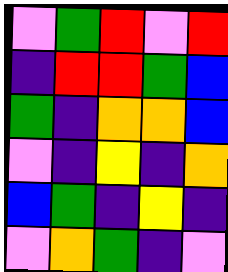[["violet", "green", "red", "violet", "red"], ["indigo", "red", "red", "green", "blue"], ["green", "indigo", "orange", "orange", "blue"], ["violet", "indigo", "yellow", "indigo", "orange"], ["blue", "green", "indigo", "yellow", "indigo"], ["violet", "orange", "green", "indigo", "violet"]]